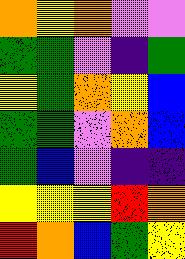[["orange", "yellow", "orange", "violet", "violet"], ["green", "green", "violet", "indigo", "green"], ["yellow", "green", "orange", "yellow", "blue"], ["green", "green", "violet", "orange", "blue"], ["green", "blue", "violet", "indigo", "indigo"], ["yellow", "yellow", "yellow", "red", "orange"], ["red", "orange", "blue", "green", "yellow"]]